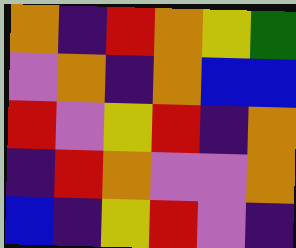[["orange", "indigo", "red", "orange", "yellow", "green"], ["violet", "orange", "indigo", "orange", "blue", "blue"], ["red", "violet", "yellow", "red", "indigo", "orange"], ["indigo", "red", "orange", "violet", "violet", "orange"], ["blue", "indigo", "yellow", "red", "violet", "indigo"]]